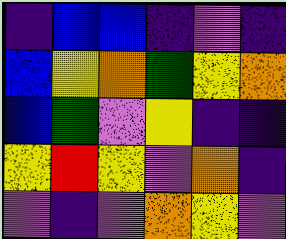[["indigo", "blue", "blue", "indigo", "violet", "indigo"], ["blue", "yellow", "orange", "green", "yellow", "orange"], ["blue", "green", "violet", "yellow", "indigo", "indigo"], ["yellow", "red", "yellow", "violet", "orange", "indigo"], ["violet", "indigo", "violet", "orange", "yellow", "violet"]]